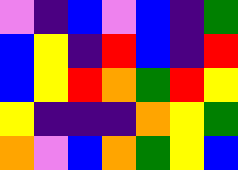[["violet", "indigo", "blue", "violet", "blue", "indigo", "green"], ["blue", "yellow", "indigo", "red", "blue", "indigo", "red"], ["blue", "yellow", "red", "orange", "green", "red", "yellow"], ["yellow", "indigo", "indigo", "indigo", "orange", "yellow", "green"], ["orange", "violet", "blue", "orange", "green", "yellow", "blue"]]